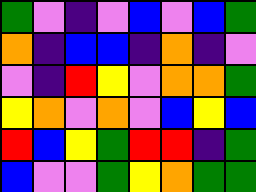[["green", "violet", "indigo", "violet", "blue", "violet", "blue", "green"], ["orange", "indigo", "blue", "blue", "indigo", "orange", "indigo", "violet"], ["violet", "indigo", "red", "yellow", "violet", "orange", "orange", "green"], ["yellow", "orange", "violet", "orange", "violet", "blue", "yellow", "blue"], ["red", "blue", "yellow", "green", "red", "red", "indigo", "green"], ["blue", "violet", "violet", "green", "yellow", "orange", "green", "green"]]